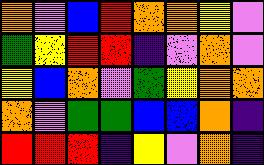[["orange", "violet", "blue", "red", "orange", "orange", "yellow", "violet"], ["green", "yellow", "red", "red", "indigo", "violet", "orange", "violet"], ["yellow", "blue", "orange", "violet", "green", "yellow", "orange", "orange"], ["orange", "violet", "green", "green", "blue", "blue", "orange", "indigo"], ["red", "red", "red", "indigo", "yellow", "violet", "orange", "indigo"]]